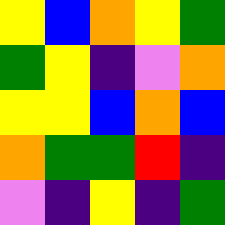[["yellow", "blue", "orange", "yellow", "green"], ["green", "yellow", "indigo", "violet", "orange"], ["yellow", "yellow", "blue", "orange", "blue"], ["orange", "green", "green", "red", "indigo"], ["violet", "indigo", "yellow", "indigo", "green"]]